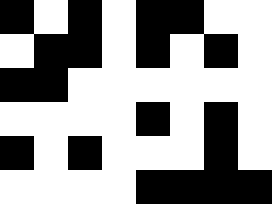[["black", "white", "black", "white", "black", "black", "white", "white"], ["white", "black", "black", "white", "black", "white", "black", "white"], ["black", "black", "white", "white", "white", "white", "white", "white"], ["white", "white", "white", "white", "black", "white", "black", "white"], ["black", "white", "black", "white", "white", "white", "black", "white"], ["white", "white", "white", "white", "black", "black", "black", "black"]]